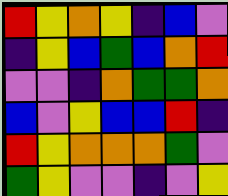[["red", "yellow", "orange", "yellow", "indigo", "blue", "violet"], ["indigo", "yellow", "blue", "green", "blue", "orange", "red"], ["violet", "violet", "indigo", "orange", "green", "green", "orange"], ["blue", "violet", "yellow", "blue", "blue", "red", "indigo"], ["red", "yellow", "orange", "orange", "orange", "green", "violet"], ["green", "yellow", "violet", "violet", "indigo", "violet", "yellow"]]